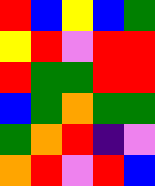[["red", "blue", "yellow", "blue", "green"], ["yellow", "red", "violet", "red", "red"], ["red", "green", "green", "red", "red"], ["blue", "green", "orange", "green", "green"], ["green", "orange", "red", "indigo", "violet"], ["orange", "red", "violet", "red", "blue"]]